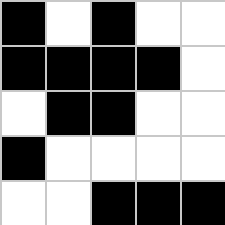[["black", "white", "black", "white", "white"], ["black", "black", "black", "black", "white"], ["white", "black", "black", "white", "white"], ["black", "white", "white", "white", "white"], ["white", "white", "black", "black", "black"]]